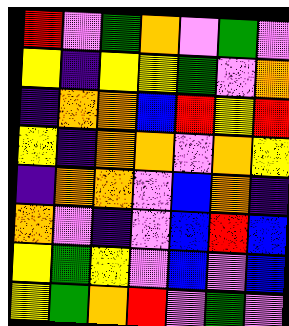[["red", "violet", "green", "orange", "violet", "green", "violet"], ["yellow", "indigo", "yellow", "yellow", "green", "violet", "orange"], ["indigo", "orange", "orange", "blue", "red", "yellow", "red"], ["yellow", "indigo", "orange", "orange", "violet", "orange", "yellow"], ["indigo", "orange", "orange", "violet", "blue", "orange", "indigo"], ["orange", "violet", "indigo", "violet", "blue", "red", "blue"], ["yellow", "green", "yellow", "violet", "blue", "violet", "blue"], ["yellow", "green", "orange", "red", "violet", "green", "violet"]]